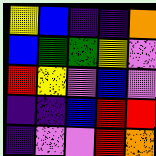[["yellow", "blue", "indigo", "indigo", "orange"], ["blue", "green", "green", "yellow", "violet"], ["red", "yellow", "violet", "blue", "violet"], ["indigo", "indigo", "blue", "red", "red"], ["indigo", "violet", "violet", "red", "orange"]]